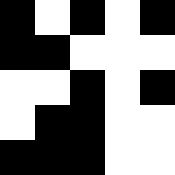[["black", "white", "black", "white", "black"], ["black", "black", "white", "white", "white"], ["white", "white", "black", "white", "black"], ["white", "black", "black", "white", "white"], ["black", "black", "black", "white", "white"]]